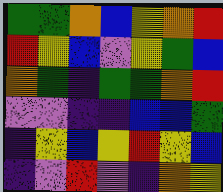[["green", "green", "orange", "blue", "yellow", "orange", "red"], ["red", "yellow", "blue", "violet", "yellow", "green", "blue"], ["orange", "green", "indigo", "green", "green", "orange", "red"], ["violet", "violet", "indigo", "indigo", "blue", "blue", "green"], ["indigo", "yellow", "blue", "yellow", "red", "yellow", "blue"], ["indigo", "violet", "red", "violet", "indigo", "orange", "yellow"]]